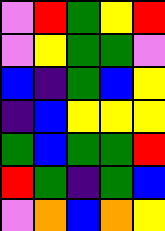[["violet", "red", "green", "yellow", "red"], ["violet", "yellow", "green", "green", "violet"], ["blue", "indigo", "green", "blue", "yellow"], ["indigo", "blue", "yellow", "yellow", "yellow"], ["green", "blue", "green", "green", "red"], ["red", "green", "indigo", "green", "blue"], ["violet", "orange", "blue", "orange", "yellow"]]